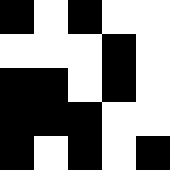[["black", "white", "black", "white", "white"], ["white", "white", "white", "black", "white"], ["black", "black", "white", "black", "white"], ["black", "black", "black", "white", "white"], ["black", "white", "black", "white", "black"]]